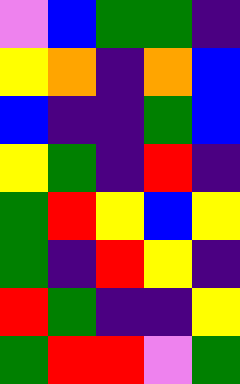[["violet", "blue", "green", "green", "indigo"], ["yellow", "orange", "indigo", "orange", "blue"], ["blue", "indigo", "indigo", "green", "blue"], ["yellow", "green", "indigo", "red", "indigo"], ["green", "red", "yellow", "blue", "yellow"], ["green", "indigo", "red", "yellow", "indigo"], ["red", "green", "indigo", "indigo", "yellow"], ["green", "red", "red", "violet", "green"]]